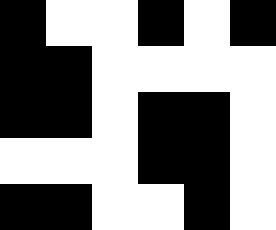[["black", "white", "white", "black", "white", "black"], ["black", "black", "white", "white", "white", "white"], ["black", "black", "white", "black", "black", "white"], ["white", "white", "white", "black", "black", "white"], ["black", "black", "white", "white", "black", "white"]]